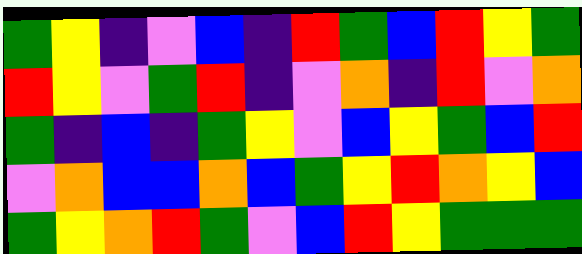[["green", "yellow", "indigo", "violet", "blue", "indigo", "red", "green", "blue", "red", "yellow", "green"], ["red", "yellow", "violet", "green", "red", "indigo", "violet", "orange", "indigo", "red", "violet", "orange"], ["green", "indigo", "blue", "indigo", "green", "yellow", "violet", "blue", "yellow", "green", "blue", "red"], ["violet", "orange", "blue", "blue", "orange", "blue", "green", "yellow", "red", "orange", "yellow", "blue"], ["green", "yellow", "orange", "red", "green", "violet", "blue", "red", "yellow", "green", "green", "green"]]